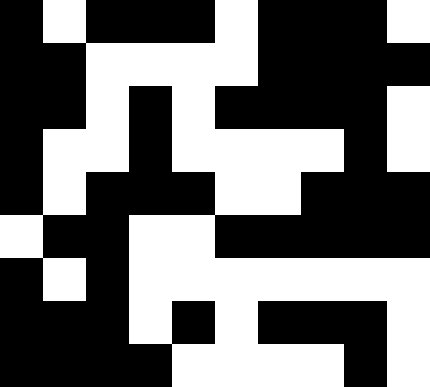[["black", "white", "black", "black", "black", "white", "black", "black", "black", "white"], ["black", "black", "white", "white", "white", "white", "black", "black", "black", "black"], ["black", "black", "white", "black", "white", "black", "black", "black", "black", "white"], ["black", "white", "white", "black", "white", "white", "white", "white", "black", "white"], ["black", "white", "black", "black", "black", "white", "white", "black", "black", "black"], ["white", "black", "black", "white", "white", "black", "black", "black", "black", "black"], ["black", "white", "black", "white", "white", "white", "white", "white", "white", "white"], ["black", "black", "black", "white", "black", "white", "black", "black", "black", "white"], ["black", "black", "black", "black", "white", "white", "white", "white", "black", "white"]]